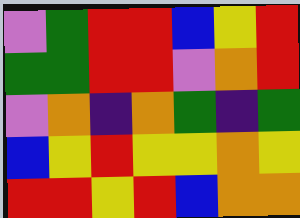[["violet", "green", "red", "red", "blue", "yellow", "red"], ["green", "green", "red", "red", "violet", "orange", "red"], ["violet", "orange", "indigo", "orange", "green", "indigo", "green"], ["blue", "yellow", "red", "yellow", "yellow", "orange", "yellow"], ["red", "red", "yellow", "red", "blue", "orange", "orange"]]